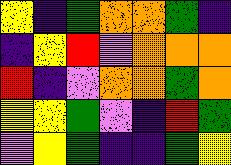[["yellow", "indigo", "green", "orange", "orange", "green", "indigo"], ["indigo", "yellow", "red", "violet", "orange", "orange", "orange"], ["red", "indigo", "violet", "orange", "orange", "green", "orange"], ["yellow", "yellow", "green", "violet", "indigo", "red", "green"], ["violet", "yellow", "green", "indigo", "indigo", "green", "yellow"]]